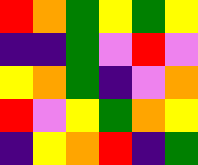[["red", "orange", "green", "yellow", "green", "yellow"], ["indigo", "indigo", "green", "violet", "red", "violet"], ["yellow", "orange", "green", "indigo", "violet", "orange"], ["red", "violet", "yellow", "green", "orange", "yellow"], ["indigo", "yellow", "orange", "red", "indigo", "green"]]